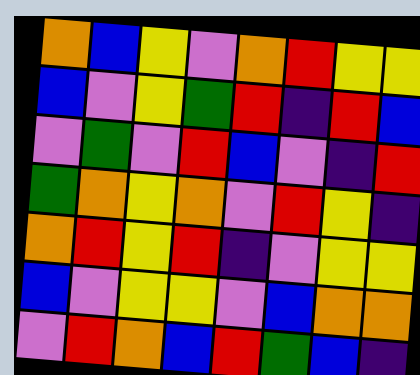[["orange", "blue", "yellow", "violet", "orange", "red", "yellow", "yellow"], ["blue", "violet", "yellow", "green", "red", "indigo", "red", "blue"], ["violet", "green", "violet", "red", "blue", "violet", "indigo", "red"], ["green", "orange", "yellow", "orange", "violet", "red", "yellow", "indigo"], ["orange", "red", "yellow", "red", "indigo", "violet", "yellow", "yellow"], ["blue", "violet", "yellow", "yellow", "violet", "blue", "orange", "orange"], ["violet", "red", "orange", "blue", "red", "green", "blue", "indigo"]]